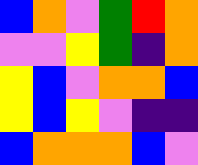[["blue", "orange", "violet", "green", "red", "orange"], ["violet", "violet", "yellow", "green", "indigo", "orange"], ["yellow", "blue", "violet", "orange", "orange", "blue"], ["yellow", "blue", "yellow", "violet", "indigo", "indigo"], ["blue", "orange", "orange", "orange", "blue", "violet"]]